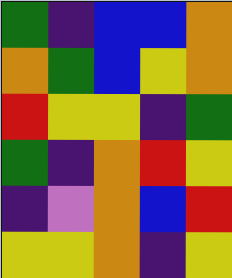[["green", "indigo", "blue", "blue", "orange"], ["orange", "green", "blue", "yellow", "orange"], ["red", "yellow", "yellow", "indigo", "green"], ["green", "indigo", "orange", "red", "yellow"], ["indigo", "violet", "orange", "blue", "red"], ["yellow", "yellow", "orange", "indigo", "yellow"]]